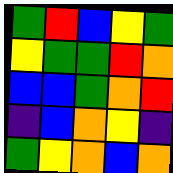[["green", "red", "blue", "yellow", "green"], ["yellow", "green", "green", "red", "orange"], ["blue", "blue", "green", "orange", "red"], ["indigo", "blue", "orange", "yellow", "indigo"], ["green", "yellow", "orange", "blue", "orange"]]